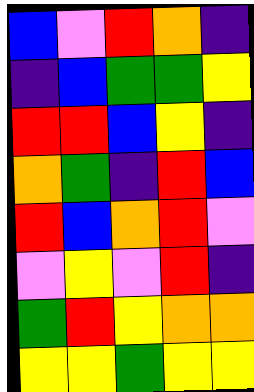[["blue", "violet", "red", "orange", "indigo"], ["indigo", "blue", "green", "green", "yellow"], ["red", "red", "blue", "yellow", "indigo"], ["orange", "green", "indigo", "red", "blue"], ["red", "blue", "orange", "red", "violet"], ["violet", "yellow", "violet", "red", "indigo"], ["green", "red", "yellow", "orange", "orange"], ["yellow", "yellow", "green", "yellow", "yellow"]]